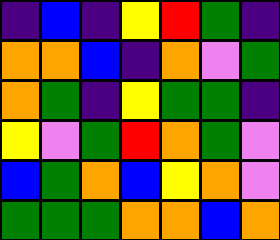[["indigo", "blue", "indigo", "yellow", "red", "green", "indigo"], ["orange", "orange", "blue", "indigo", "orange", "violet", "green"], ["orange", "green", "indigo", "yellow", "green", "green", "indigo"], ["yellow", "violet", "green", "red", "orange", "green", "violet"], ["blue", "green", "orange", "blue", "yellow", "orange", "violet"], ["green", "green", "green", "orange", "orange", "blue", "orange"]]